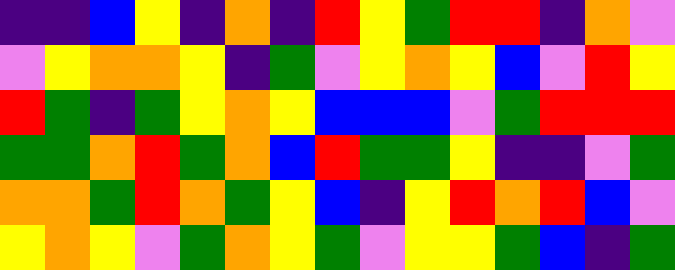[["indigo", "indigo", "blue", "yellow", "indigo", "orange", "indigo", "red", "yellow", "green", "red", "red", "indigo", "orange", "violet"], ["violet", "yellow", "orange", "orange", "yellow", "indigo", "green", "violet", "yellow", "orange", "yellow", "blue", "violet", "red", "yellow"], ["red", "green", "indigo", "green", "yellow", "orange", "yellow", "blue", "blue", "blue", "violet", "green", "red", "red", "red"], ["green", "green", "orange", "red", "green", "orange", "blue", "red", "green", "green", "yellow", "indigo", "indigo", "violet", "green"], ["orange", "orange", "green", "red", "orange", "green", "yellow", "blue", "indigo", "yellow", "red", "orange", "red", "blue", "violet"], ["yellow", "orange", "yellow", "violet", "green", "orange", "yellow", "green", "violet", "yellow", "yellow", "green", "blue", "indigo", "green"]]